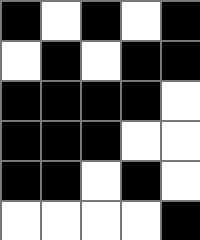[["black", "white", "black", "white", "black"], ["white", "black", "white", "black", "black"], ["black", "black", "black", "black", "white"], ["black", "black", "black", "white", "white"], ["black", "black", "white", "black", "white"], ["white", "white", "white", "white", "black"]]